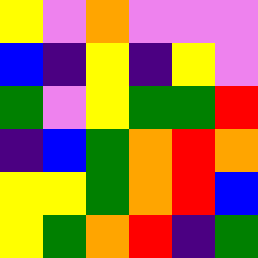[["yellow", "violet", "orange", "violet", "violet", "violet"], ["blue", "indigo", "yellow", "indigo", "yellow", "violet"], ["green", "violet", "yellow", "green", "green", "red"], ["indigo", "blue", "green", "orange", "red", "orange"], ["yellow", "yellow", "green", "orange", "red", "blue"], ["yellow", "green", "orange", "red", "indigo", "green"]]